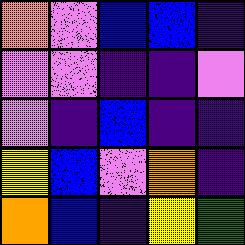[["orange", "violet", "blue", "blue", "indigo"], ["violet", "violet", "indigo", "indigo", "violet"], ["violet", "indigo", "blue", "indigo", "indigo"], ["yellow", "blue", "violet", "orange", "indigo"], ["orange", "blue", "indigo", "yellow", "green"]]